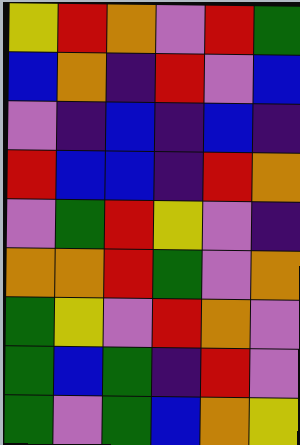[["yellow", "red", "orange", "violet", "red", "green"], ["blue", "orange", "indigo", "red", "violet", "blue"], ["violet", "indigo", "blue", "indigo", "blue", "indigo"], ["red", "blue", "blue", "indigo", "red", "orange"], ["violet", "green", "red", "yellow", "violet", "indigo"], ["orange", "orange", "red", "green", "violet", "orange"], ["green", "yellow", "violet", "red", "orange", "violet"], ["green", "blue", "green", "indigo", "red", "violet"], ["green", "violet", "green", "blue", "orange", "yellow"]]